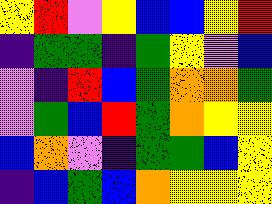[["yellow", "red", "violet", "yellow", "blue", "blue", "yellow", "red"], ["indigo", "green", "green", "indigo", "green", "yellow", "violet", "blue"], ["violet", "indigo", "red", "blue", "green", "orange", "orange", "green"], ["violet", "green", "blue", "red", "green", "orange", "yellow", "yellow"], ["blue", "orange", "violet", "indigo", "green", "green", "blue", "yellow"], ["indigo", "blue", "green", "blue", "orange", "yellow", "yellow", "yellow"]]